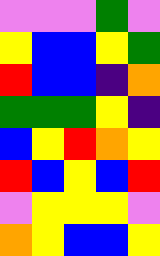[["violet", "violet", "violet", "green", "violet"], ["yellow", "blue", "blue", "yellow", "green"], ["red", "blue", "blue", "indigo", "orange"], ["green", "green", "green", "yellow", "indigo"], ["blue", "yellow", "red", "orange", "yellow"], ["red", "blue", "yellow", "blue", "red"], ["violet", "yellow", "yellow", "yellow", "violet"], ["orange", "yellow", "blue", "blue", "yellow"]]